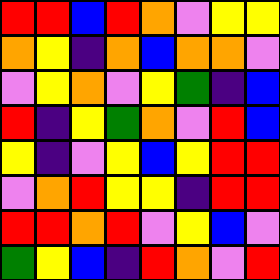[["red", "red", "blue", "red", "orange", "violet", "yellow", "yellow"], ["orange", "yellow", "indigo", "orange", "blue", "orange", "orange", "violet"], ["violet", "yellow", "orange", "violet", "yellow", "green", "indigo", "blue"], ["red", "indigo", "yellow", "green", "orange", "violet", "red", "blue"], ["yellow", "indigo", "violet", "yellow", "blue", "yellow", "red", "red"], ["violet", "orange", "red", "yellow", "yellow", "indigo", "red", "red"], ["red", "red", "orange", "red", "violet", "yellow", "blue", "violet"], ["green", "yellow", "blue", "indigo", "red", "orange", "violet", "red"]]